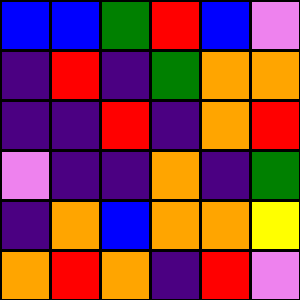[["blue", "blue", "green", "red", "blue", "violet"], ["indigo", "red", "indigo", "green", "orange", "orange"], ["indigo", "indigo", "red", "indigo", "orange", "red"], ["violet", "indigo", "indigo", "orange", "indigo", "green"], ["indigo", "orange", "blue", "orange", "orange", "yellow"], ["orange", "red", "orange", "indigo", "red", "violet"]]